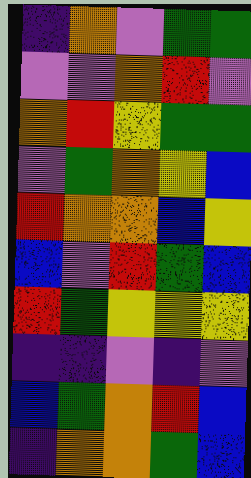[["indigo", "orange", "violet", "green", "green"], ["violet", "violet", "orange", "red", "violet"], ["orange", "red", "yellow", "green", "green"], ["violet", "green", "orange", "yellow", "blue"], ["red", "orange", "orange", "blue", "yellow"], ["blue", "violet", "red", "green", "blue"], ["red", "green", "yellow", "yellow", "yellow"], ["indigo", "indigo", "violet", "indigo", "violet"], ["blue", "green", "orange", "red", "blue"], ["indigo", "orange", "orange", "green", "blue"]]